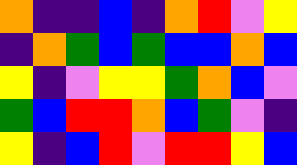[["orange", "indigo", "indigo", "blue", "indigo", "orange", "red", "violet", "yellow"], ["indigo", "orange", "green", "blue", "green", "blue", "blue", "orange", "blue"], ["yellow", "indigo", "violet", "yellow", "yellow", "green", "orange", "blue", "violet"], ["green", "blue", "red", "red", "orange", "blue", "green", "violet", "indigo"], ["yellow", "indigo", "blue", "red", "violet", "red", "red", "yellow", "blue"]]